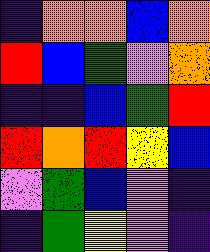[["indigo", "orange", "orange", "blue", "orange"], ["red", "blue", "green", "violet", "orange"], ["indigo", "indigo", "blue", "green", "red"], ["red", "orange", "red", "yellow", "blue"], ["violet", "green", "blue", "violet", "indigo"], ["indigo", "green", "yellow", "violet", "indigo"]]